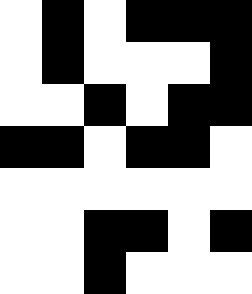[["white", "black", "white", "black", "black", "black"], ["white", "black", "white", "white", "white", "black"], ["white", "white", "black", "white", "black", "black"], ["black", "black", "white", "black", "black", "white"], ["white", "white", "white", "white", "white", "white"], ["white", "white", "black", "black", "white", "black"], ["white", "white", "black", "white", "white", "white"]]